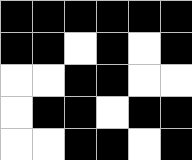[["black", "black", "black", "black", "black", "black"], ["black", "black", "white", "black", "white", "black"], ["white", "white", "black", "black", "white", "white"], ["white", "black", "black", "white", "black", "black"], ["white", "white", "black", "black", "white", "black"]]